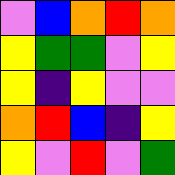[["violet", "blue", "orange", "red", "orange"], ["yellow", "green", "green", "violet", "yellow"], ["yellow", "indigo", "yellow", "violet", "violet"], ["orange", "red", "blue", "indigo", "yellow"], ["yellow", "violet", "red", "violet", "green"]]